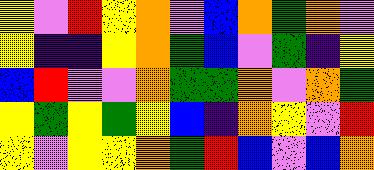[["yellow", "violet", "red", "yellow", "orange", "violet", "blue", "orange", "green", "orange", "violet"], ["yellow", "indigo", "indigo", "yellow", "orange", "green", "blue", "violet", "green", "indigo", "yellow"], ["blue", "red", "violet", "violet", "orange", "green", "green", "orange", "violet", "orange", "green"], ["yellow", "green", "yellow", "green", "yellow", "blue", "indigo", "orange", "yellow", "violet", "red"], ["yellow", "violet", "yellow", "yellow", "orange", "green", "red", "blue", "violet", "blue", "orange"]]